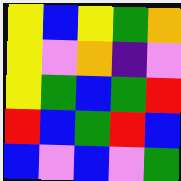[["yellow", "blue", "yellow", "green", "orange"], ["yellow", "violet", "orange", "indigo", "violet"], ["yellow", "green", "blue", "green", "red"], ["red", "blue", "green", "red", "blue"], ["blue", "violet", "blue", "violet", "green"]]